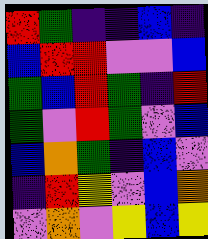[["red", "green", "indigo", "indigo", "blue", "indigo"], ["blue", "red", "red", "violet", "violet", "blue"], ["green", "blue", "red", "green", "indigo", "red"], ["green", "violet", "red", "green", "violet", "blue"], ["blue", "orange", "green", "indigo", "blue", "violet"], ["indigo", "red", "yellow", "violet", "blue", "orange"], ["violet", "orange", "violet", "yellow", "blue", "yellow"]]